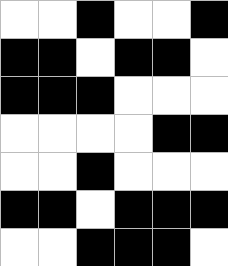[["white", "white", "black", "white", "white", "black"], ["black", "black", "white", "black", "black", "white"], ["black", "black", "black", "white", "white", "white"], ["white", "white", "white", "white", "black", "black"], ["white", "white", "black", "white", "white", "white"], ["black", "black", "white", "black", "black", "black"], ["white", "white", "black", "black", "black", "white"]]